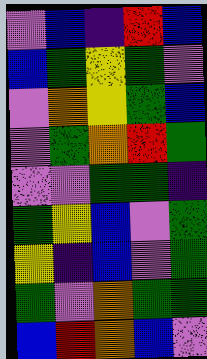[["violet", "blue", "indigo", "red", "blue"], ["blue", "green", "yellow", "green", "violet"], ["violet", "orange", "yellow", "green", "blue"], ["violet", "green", "orange", "red", "green"], ["violet", "violet", "green", "green", "indigo"], ["green", "yellow", "blue", "violet", "green"], ["yellow", "indigo", "blue", "violet", "green"], ["green", "violet", "orange", "green", "green"], ["blue", "red", "orange", "blue", "violet"]]